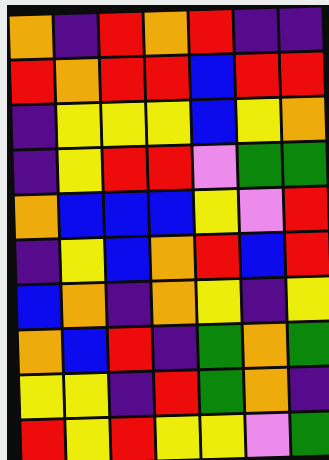[["orange", "indigo", "red", "orange", "red", "indigo", "indigo"], ["red", "orange", "red", "red", "blue", "red", "red"], ["indigo", "yellow", "yellow", "yellow", "blue", "yellow", "orange"], ["indigo", "yellow", "red", "red", "violet", "green", "green"], ["orange", "blue", "blue", "blue", "yellow", "violet", "red"], ["indigo", "yellow", "blue", "orange", "red", "blue", "red"], ["blue", "orange", "indigo", "orange", "yellow", "indigo", "yellow"], ["orange", "blue", "red", "indigo", "green", "orange", "green"], ["yellow", "yellow", "indigo", "red", "green", "orange", "indigo"], ["red", "yellow", "red", "yellow", "yellow", "violet", "green"]]